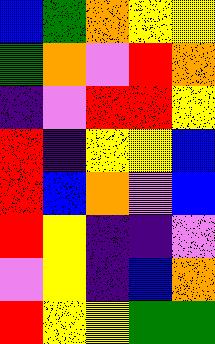[["blue", "green", "orange", "yellow", "yellow"], ["green", "orange", "violet", "red", "orange"], ["indigo", "violet", "red", "red", "yellow"], ["red", "indigo", "yellow", "yellow", "blue"], ["red", "blue", "orange", "violet", "blue"], ["red", "yellow", "indigo", "indigo", "violet"], ["violet", "yellow", "indigo", "blue", "orange"], ["red", "yellow", "yellow", "green", "green"]]